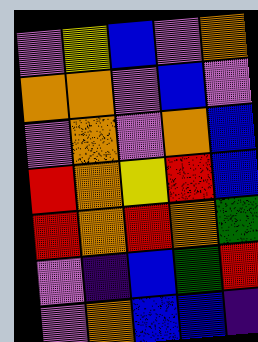[["violet", "yellow", "blue", "violet", "orange"], ["orange", "orange", "violet", "blue", "violet"], ["violet", "orange", "violet", "orange", "blue"], ["red", "orange", "yellow", "red", "blue"], ["red", "orange", "red", "orange", "green"], ["violet", "indigo", "blue", "green", "red"], ["violet", "orange", "blue", "blue", "indigo"]]